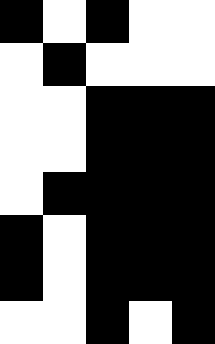[["black", "white", "black", "white", "white"], ["white", "black", "white", "white", "white"], ["white", "white", "black", "black", "black"], ["white", "white", "black", "black", "black"], ["white", "black", "black", "black", "black"], ["black", "white", "black", "black", "black"], ["black", "white", "black", "black", "black"], ["white", "white", "black", "white", "black"]]